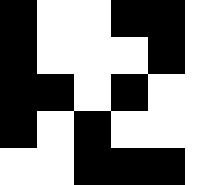[["black", "white", "white", "black", "black", "white"], ["black", "white", "white", "white", "black", "white"], ["black", "black", "white", "black", "white", "white"], ["black", "white", "black", "white", "white", "white"], ["white", "white", "black", "black", "black", "white"]]